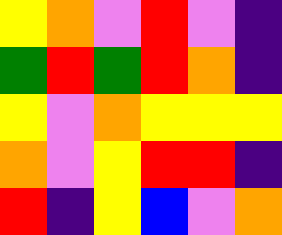[["yellow", "orange", "violet", "red", "violet", "indigo"], ["green", "red", "green", "red", "orange", "indigo"], ["yellow", "violet", "orange", "yellow", "yellow", "yellow"], ["orange", "violet", "yellow", "red", "red", "indigo"], ["red", "indigo", "yellow", "blue", "violet", "orange"]]